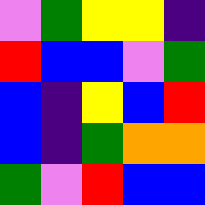[["violet", "green", "yellow", "yellow", "indigo"], ["red", "blue", "blue", "violet", "green"], ["blue", "indigo", "yellow", "blue", "red"], ["blue", "indigo", "green", "orange", "orange"], ["green", "violet", "red", "blue", "blue"]]